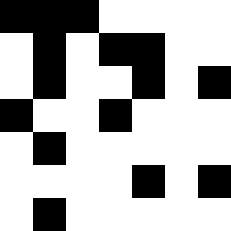[["black", "black", "black", "white", "white", "white", "white"], ["white", "black", "white", "black", "black", "white", "white"], ["white", "black", "white", "white", "black", "white", "black"], ["black", "white", "white", "black", "white", "white", "white"], ["white", "black", "white", "white", "white", "white", "white"], ["white", "white", "white", "white", "black", "white", "black"], ["white", "black", "white", "white", "white", "white", "white"]]